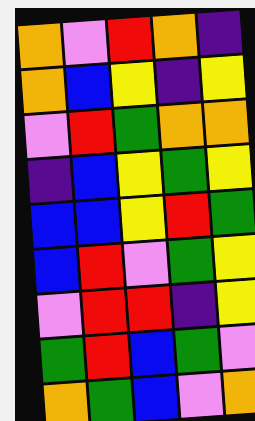[["orange", "violet", "red", "orange", "indigo"], ["orange", "blue", "yellow", "indigo", "yellow"], ["violet", "red", "green", "orange", "orange"], ["indigo", "blue", "yellow", "green", "yellow"], ["blue", "blue", "yellow", "red", "green"], ["blue", "red", "violet", "green", "yellow"], ["violet", "red", "red", "indigo", "yellow"], ["green", "red", "blue", "green", "violet"], ["orange", "green", "blue", "violet", "orange"]]